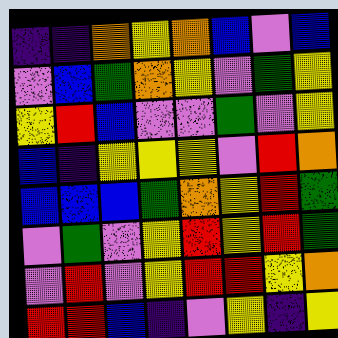[["indigo", "indigo", "orange", "yellow", "orange", "blue", "violet", "blue"], ["violet", "blue", "green", "orange", "yellow", "violet", "green", "yellow"], ["yellow", "red", "blue", "violet", "violet", "green", "violet", "yellow"], ["blue", "indigo", "yellow", "yellow", "yellow", "violet", "red", "orange"], ["blue", "blue", "blue", "green", "orange", "yellow", "red", "green"], ["violet", "green", "violet", "yellow", "red", "yellow", "red", "green"], ["violet", "red", "violet", "yellow", "red", "red", "yellow", "orange"], ["red", "red", "blue", "indigo", "violet", "yellow", "indigo", "yellow"]]